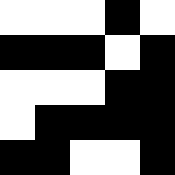[["white", "white", "white", "black", "white"], ["black", "black", "black", "white", "black"], ["white", "white", "white", "black", "black"], ["white", "black", "black", "black", "black"], ["black", "black", "white", "white", "black"]]